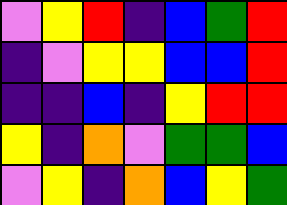[["violet", "yellow", "red", "indigo", "blue", "green", "red"], ["indigo", "violet", "yellow", "yellow", "blue", "blue", "red"], ["indigo", "indigo", "blue", "indigo", "yellow", "red", "red"], ["yellow", "indigo", "orange", "violet", "green", "green", "blue"], ["violet", "yellow", "indigo", "orange", "blue", "yellow", "green"]]